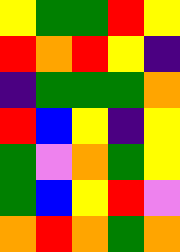[["yellow", "green", "green", "red", "yellow"], ["red", "orange", "red", "yellow", "indigo"], ["indigo", "green", "green", "green", "orange"], ["red", "blue", "yellow", "indigo", "yellow"], ["green", "violet", "orange", "green", "yellow"], ["green", "blue", "yellow", "red", "violet"], ["orange", "red", "orange", "green", "orange"]]